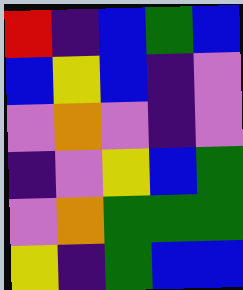[["red", "indigo", "blue", "green", "blue"], ["blue", "yellow", "blue", "indigo", "violet"], ["violet", "orange", "violet", "indigo", "violet"], ["indigo", "violet", "yellow", "blue", "green"], ["violet", "orange", "green", "green", "green"], ["yellow", "indigo", "green", "blue", "blue"]]